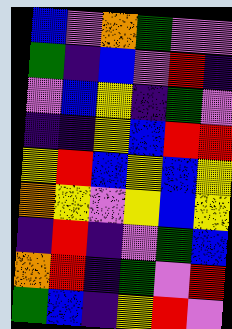[["blue", "violet", "orange", "green", "violet", "violet"], ["green", "indigo", "blue", "violet", "red", "indigo"], ["violet", "blue", "yellow", "indigo", "green", "violet"], ["indigo", "indigo", "yellow", "blue", "red", "red"], ["yellow", "red", "blue", "yellow", "blue", "yellow"], ["orange", "yellow", "violet", "yellow", "blue", "yellow"], ["indigo", "red", "indigo", "violet", "green", "blue"], ["orange", "red", "indigo", "green", "violet", "red"], ["green", "blue", "indigo", "yellow", "red", "violet"]]